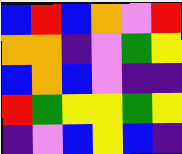[["blue", "red", "blue", "orange", "violet", "red"], ["orange", "orange", "indigo", "violet", "green", "yellow"], ["blue", "orange", "blue", "violet", "indigo", "indigo"], ["red", "green", "yellow", "yellow", "green", "yellow"], ["indigo", "violet", "blue", "yellow", "blue", "indigo"]]